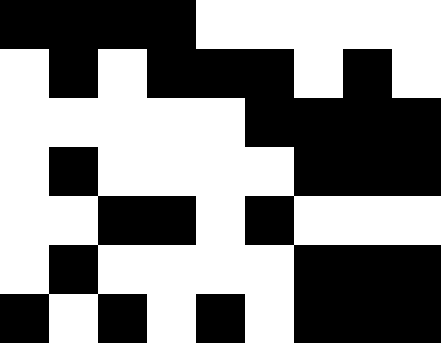[["black", "black", "black", "black", "white", "white", "white", "white", "white"], ["white", "black", "white", "black", "black", "black", "white", "black", "white"], ["white", "white", "white", "white", "white", "black", "black", "black", "black"], ["white", "black", "white", "white", "white", "white", "black", "black", "black"], ["white", "white", "black", "black", "white", "black", "white", "white", "white"], ["white", "black", "white", "white", "white", "white", "black", "black", "black"], ["black", "white", "black", "white", "black", "white", "black", "black", "black"]]